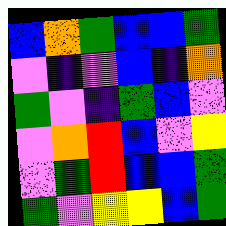[["blue", "orange", "green", "blue", "blue", "green"], ["violet", "indigo", "violet", "blue", "indigo", "orange"], ["green", "violet", "indigo", "green", "blue", "violet"], ["violet", "orange", "red", "blue", "violet", "yellow"], ["violet", "green", "red", "blue", "blue", "green"], ["green", "violet", "yellow", "yellow", "blue", "green"]]